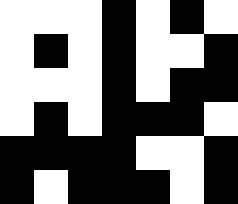[["white", "white", "white", "black", "white", "black", "white"], ["white", "black", "white", "black", "white", "white", "black"], ["white", "white", "white", "black", "white", "black", "black"], ["white", "black", "white", "black", "black", "black", "white"], ["black", "black", "black", "black", "white", "white", "black"], ["black", "white", "black", "black", "black", "white", "black"]]